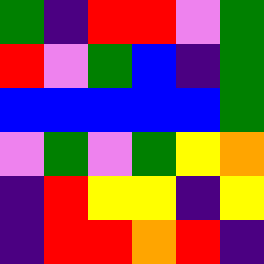[["green", "indigo", "red", "red", "violet", "green"], ["red", "violet", "green", "blue", "indigo", "green"], ["blue", "blue", "blue", "blue", "blue", "green"], ["violet", "green", "violet", "green", "yellow", "orange"], ["indigo", "red", "yellow", "yellow", "indigo", "yellow"], ["indigo", "red", "red", "orange", "red", "indigo"]]